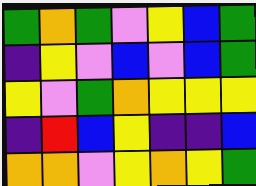[["green", "orange", "green", "violet", "yellow", "blue", "green"], ["indigo", "yellow", "violet", "blue", "violet", "blue", "green"], ["yellow", "violet", "green", "orange", "yellow", "yellow", "yellow"], ["indigo", "red", "blue", "yellow", "indigo", "indigo", "blue"], ["orange", "orange", "violet", "yellow", "orange", "yellow", "green"]]